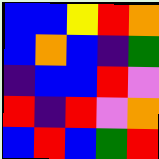[["blue", "blue", "yellow", "red", "orange"], ["blue", "orange", "blue", "indigo", "green"], ["indigo", "blue", "blue", "red", "violet"], ["red", "indigo", "red", "violet", "orange"], ["blue", "red", "blue", "green", "red"]]